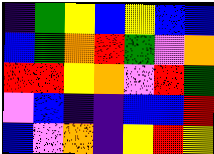[["indigo", "green", "yellow", "blue", "yellow", "blue", "blue"], ["blue", "green", "orange", "red", "green", "violet", "orange"], ["red", "red", "yellow", "orange", "violet", "red", "green"], ["violet", "blue", "indigo", "indigo", "blue", "blue", "red"], ["blue", "violet", "orange", "indigo", "yellow", "red", "yellow"]]